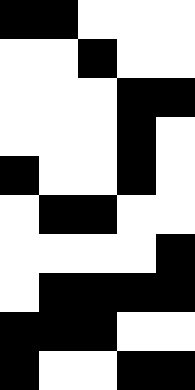[["black", "black", "white", "white", "white"], ["white", "white", "black", "white", "white"], ["white", "white", "white", "black", "black"], ["white", "white", "white", "black", "white"], ["black", "white", "white", "black", "white"], ["white", "black", "black", "white", "white"], ["white", "white", "white", "white", "black"], ["white", "black", "black", "black", "black"], ["black", "black", "black", "white", "white"], ["black", "white", "white", "black", "black"]]